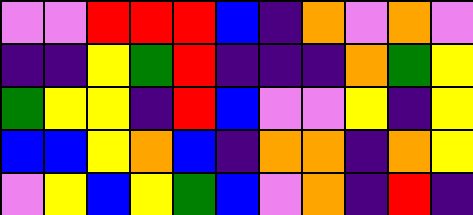[["violet", "violet", "red", "red", "red", "blue", "indigo", "orange", "violet", "orange", "violet"], ["indigo", "indigo", "yellow", "green", "red", "indigo", "indigo", "indigo", "orange", "green", "yellow"], ["green", "yellow", "yellow", "indigo", "red", "blue", "violet", "violet", "yellow", "indigo", "yellow"], ["blue", "blue", "yellow", "orange", "blue", "indigo", "orange", "orange", "indigo", "orange", "yellow"], ["violet", "yellow", "blue", "yellow", "green", "blue", "violet", "orange", "indigo", "red", "indigo"]]